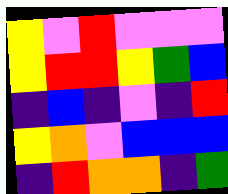[["yellow", "violet", "red", "violet", "violet", "violet"], ["yellow", "red", "red", "yellow", "green", "blue"], ["indigo", "blue", "indigo", "violet", "indigo", "red"], ["yellow", "orange", "violet", "blue", "blue", "blue"], ["indigo", "red", "orange", "orange", "indigo", "green"]]